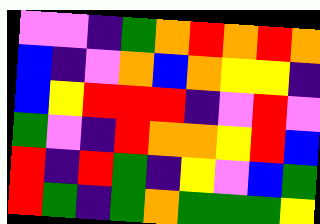[["violet", "violet", "indigo", "green", "orange", "red", "orange", "red", "orange"], ["blue", "indigo", "violet", "orange", "blue", "orange", "yellow", "yellow", "indigo"], ["blue", "yellow", "red", "red", "red", "indigo", "violet", "red", "violet"], ["green", "violet", "indigo", "red", "orange", "orange", "yellow", "red", "blue"], ["red", "indigo", "red", "green", "indigo", "yellow", "violet", "blue", "green"], ["red", "green", "indigo", "green", "orange", "green", "green", "green", "yellow"]]